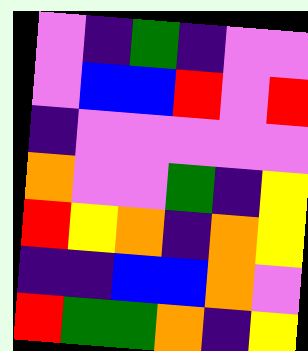[["violet", "indigo", "green", "indigo", "violet", "violet"], ["violet", "blue", "blue", "red", "violet", "red"], ["indigo", "violet", "violet", "violet", "violet", "violet"], ["orange", "violet", "violet", "green", "indigo", "yellow"], ["red", "yellow", "orange", "indigo", "orange", "yellow"], ["indigo", "indigo", "blue", "blue", "orange", "violet"], ["red", "green", "green", "orange", "indigo", "yellow"]]